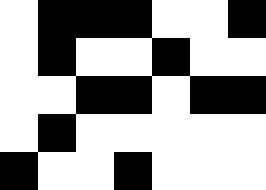[["white", "black", "black", "black", "white", "white", "black"], ["white", "black", "white", "white", "black", "white", "white"], ["white", "white", "black", "black", "white", "black", "black"], ["white", "black", "white", "white", "white", "white", "white"], ["black", "white", "white", "black", "white", "white", "white"]]